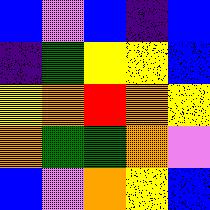[["blue", "violet", "blue", "indigo", "blue"], ["indigo", "green", "yellow", "yellow", "blue"], ["yellow", "orange", "red", "orange", "yellow"], ["orange", "green", "green", "orange", "violet"], ["blue", "violet", "orange", "yellow", "blue"]]